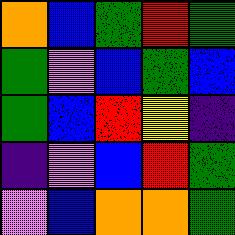[["orange", "blue", "green", "red", "green"], ["green", "violet", "blue", "green", "blue"], ["green", "blue", "red", "yellow", "indigo"], ["indigo", "violet", "blue", "red", "green"], ["violet", "blue", "orange", "orange", "green"]]